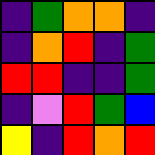[["indigo", "green", "orange", "orange", "indigo"], ["indigo", "orange", "red", "indigo", "green"], ["red", "red", "indigo", "indigo", "green"], ["indigo", "violet", "red", "green", "blue"], ["yellow", "indigo", "red", "orange", "red"]]